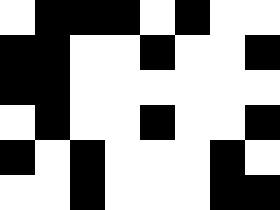[["white", "black", "black", "black", "white", "black", "white", "white"], ["black", "black", "white", "white", "black", "white", "white", "black"], ["black", "black", "white", "white", "white", "white", "white", "white"], ["white", "black", "white", "white", "black", "white", "white", "black"], ["black", "white", "black", "white", "white", "white", "black", "white"], ["white", "white", "black", "white", "white", "white", "black", "black"]]